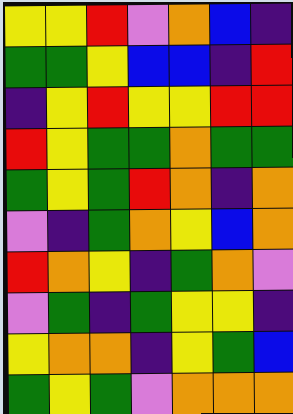[["yellow", "yellow", "red", "violet", "orange", "blue", "indigo"], ["green", "green", "yellow", "blue", "blue", "indigo", "red"], ["indigo", "yellow", "red", "yellow", "yellow", "red", "red"], ["red", "yellow", "green", "green", "orange", "green", "green"], ["green", "yellow", "green", "red", "orange", "indigo", "orange"], ["violet", "indigo", "green", "orange", "yellow", "blue", "orange"], ["red", "orange", "yellow", "indigo", "green", "orange", "violet"], ["violet", "green", "indigo", "green", "yellow", "yellow", "indigo"], ["yellow", "orange", "orange", "indigo", "yellow", "green", "blue"], ["green", "yellow", "green", "violet", "orange", "orange", "orange"]]